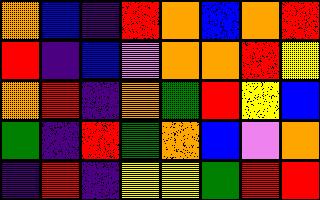[["orange", "blue", "indigo", "red", "orange", "blue", "orange", "red"], ["red", "indigo", "blue", "violet", "orange", "orange", "red", "yellow"], ["orange", "red", "indigo", "orange", "green", "red", "yellow", "blue"], ["green", "indigo", "red", "green", "orange", "blue", "violet", "orange"], ["indigo", "red", "indigo", "yellow", "yellow", "green", "red", "red"]]